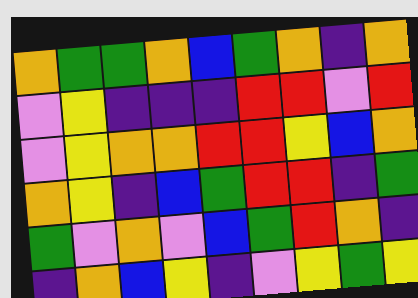[["orange", "green", "green", "orange", "blue", "green", "orange", "indigo", "orange"], ["violet", "yellow", "indigo", "indigo", "indigo", "red", "red", "violet", "red"], ["violet", "yellow", "orange", "orange", "red", "red", "yellow", "blue", "orange"], ["orange", "yellow", "indigo", "blue", "green", "red", "red", "indigo", "green"], ["green", "violet", "orange", "violet", "blue", "green", "red", "orange", "indigo"], ["indigo", "orange", "blue", "yellow", "indigo", "violet", "yellow", "green", "yellow"]]